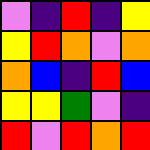[["violet", "indigo", "red", "indigo", "yellow"], ["yellow", "red", "orange", "violet", "orange"], ["orange", "blue", "indigo", "red", "blue"], ["yellow", "yellow", "green", "violet", "indigo"], ["red", "violet", "red", "orange", "red"]]